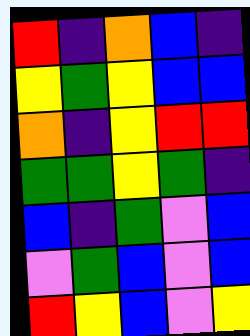[["red", "indigo", "orange", "blue", "indigo"], ["yellow", "green", "yellow", "blue", "blue"], ["orange", "indigo", "yellow", "red", "red"], ["green", "green", "yellow", "green", "indigo"], ["blue", "indigo", "green", "violet", "blue"], ["violet", "green", "blue", "violet", "blue"], ["red", "yellow", "blue", "violet", "yellow"]]